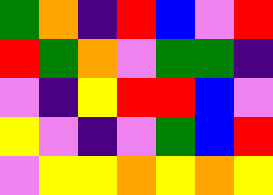[["green", "orange", "indigo", "red", "blue", "violet", "red"], ["red", "green", "orange", "violet", "green", "green", "indigo"], ["violet", "indigo", "yellow", "red", "red", "blue", "violet"], ["yellow", "violet", "indigo", "violet", "green", "blue", "red"], ["violet", "yellow", "yellow", "orange", "yellow", "orange", "yellow"]]